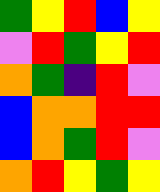[["green", "yellow", "red", "blue", "yellow"], ["violet", "red", "green", "yellow", "red"], ["orange", "green", "indigo", "red", "violet"], ["blue", "orange", "orange", "red", "red"], ["blue", "orange", "green", "red", "violet"], ["orange", "red", "yellow", "green", "yellow"]]